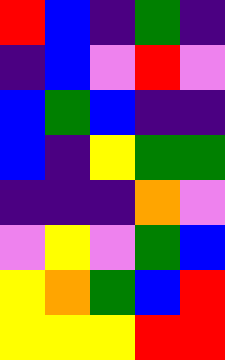[["red", "blue", "indigo", "green", "indigo"], ["indigo", "blue", "violet", "red", "violet"], ["blue", "green", "blue", "indigo", "indigo"], ["blue", "indigo", "yellow", "green", "green"], ["indigo", "indigo", "indigo", "orange", "violet"], ["violet", "yellow", "violet", "green", "blue"], ["yellow", "orange", "green", "blue", "red"], ["yellow", "yellow", "yellow", "red", "red"]]